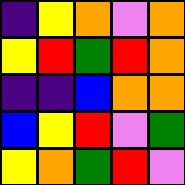[["indigo", "yellow", "orange", "violet", "orange"], ["yellow", "red", "green", "red", "orange"], ["indigo", "indigo", "blue", "orange", "orange"], ["blue", "yellow", "red", "violet", "green"], ["yellow", "orange", "green", "red", "violet"]]